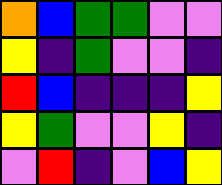[["orange", "blue", "green", "green", "violet", "violet"], ["yellow", "indigo", "green", "violet", "violet", "indigo"], ["red", "blue", "indigo", "indigo", "indigo", "yellow"], ["yellow", "green", "violet", "violet", "yellow", "indigo"], ["violet", "red", "indigo", "violet", "blue", "yellow"]]